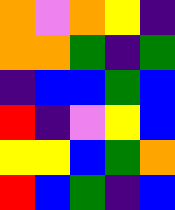[["orange", "violet", "orange", "yellow", "indigo"], ["orange", "orange", "green", "indigo", "green"], ["indigo", "blue", "blue", "green", "blue"], ["red", "indigo", "violet", "yellow", "blue"], ["yellow", "yellow", "blue", "green", "orange"], ["red", "blue", "green", "indigo", "blue"]]